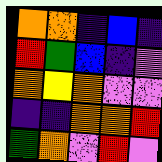[["orange", "orange", "indigo", "blue", "indigo"], ["red", "green", "blue", "indigo", "violet"], ["orange", "yellow", "orange", "violet", "violet"], ["indigo", "indigo", "orange", "orange", "red"], ["green", "orange", "violet", "red", "violet"]]